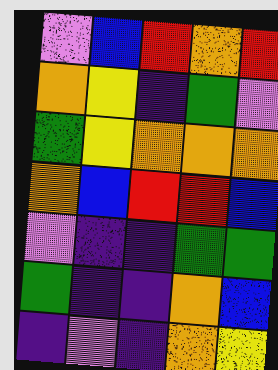[["violet", "blue", "red", "orange", "red"], ["orange", "yellow", "indigo", "green", "violet"], ["green", "yellow", "orange", "orange", "orange"], ["orange", "blue", "red", "red", "blue"], ["violet", "indigo", "indigo", "green", "green"], ["green", "indigo", "indigo", "orange", "blue"], ["indigo", "violet", "indigo", "orange", "yellow"]]